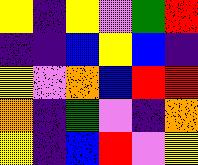[["yellow", "indigo", "yellow", "violet", "green", "red"], ["indigo", "indigo", "blue", "yellow", "blue", "indigo"], ["yellow", "violet", "orange", "blue", "red", "red"], ["orange", "indigo", "green", "violet", "indigo", "orange"], ["yellow", "indigo", "blue", "red", "violet", "yellow"]]